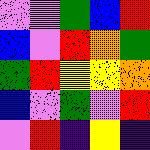[["violet", "violet", "green", "blue", "red"], ["blue", "violet", "red", "orange", "green"], ["green", "red", "yellow", "yellow", "orange"], ["blue", "violet", "green", "violet", "red"], ["violet", "red", "indigo", "yellow", "indigo"]]